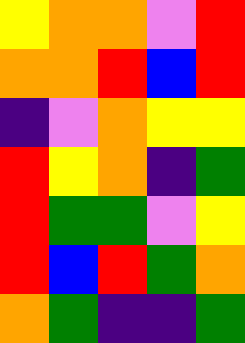[["yellow", "orange", "orange", "violet", "red"], ["orange", "orange", "red", "blue", "red"], ["indigo", "violet", "orange", "yellow", "yellow"], ["red", "yellow", "orange", "indigo", "green"], ["red", "green", "green", "violet", "yellow"], ["red", "blue", "red", "green", "orange"], ["orange", "green", "indigo", "indigo", "green"]]